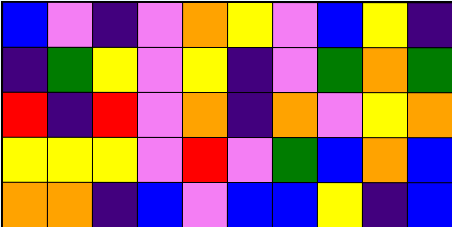[["blue", "violet", "indigo", "violet", "orange", "yellow", "violet", "blue", "yellow", "indigo"], ["indigo", "green", "yellow", "violet", "yellow", "indigo", "violet", "green", "orange", "green"], ["red", "indigo", "red", "violet", "orange", "indigo", "orange", "violet", "yellow", "orange"], ["yellow", "yellow", "yellow", "violet", "red", "violet", "green", "blue", "orange", "blue"], ["orange", "orange", "indigo", "blue", "violet", "blue", "blue", "yellow", "indigo", "blue"]]